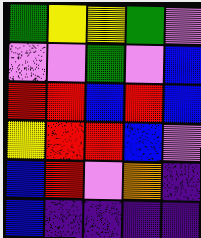[["green", "yellow", "yellow", "green", "violet"], ["violet", "violet", "green", "violet", "blue"], ["red", "red", "blue", "red", "blue"], ["yellow", "red", "red", "blue", "violet"], ["blue", "red", "violet", "orange", "indigo"], ["blue", "indigo", "indigo", "indigo", "indigo"]]